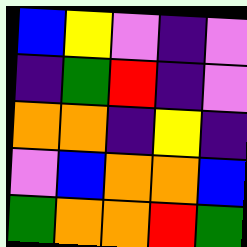[["blue", "yellow", "violet", "indigo", "violet"], ["indigo", "green", "red", "indigo", "violet"], ["orange", "orange", "indigo", "yellow", "indigo"], ["violet", "blue", "orange", "orange", "blue"], ["green", "orange", "orange", "red", "green"]]